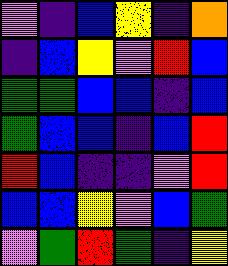[["violet", "indigo", "blue", "yellow", "indigo", "orange"], ["indigo", "blue", "yellow", "violet", "red", "blue"], ["green", "green", "blue", "blue", "indigo", "blue"], ["green", "blue", "blue", "indigo", "blue", "red"], ["red", "blue", "indigo", "indigo", "violet", "red"], ["blue", "blue", "yellow", "violet", "blue", "green"], ["violet", "green", "red", "green", "indigo", "yellow"]]